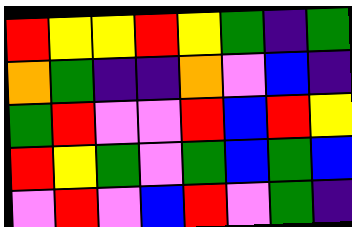[["red", "yellow", "yellow", "red", "yellow", "green", "indigo", "green"], ["orange", "green", "indigo", "indigo", "orange", "violet", "blue", "indigo"], ["green", "red", "violet", "violet", "red", "blue", "red", "yellow"], ["red", "yellow", "green", "violet", "green", "blue", "green", "blue"], ["violet", "red", "violet", "blue", "red", "violet", "green", "indigo"]]